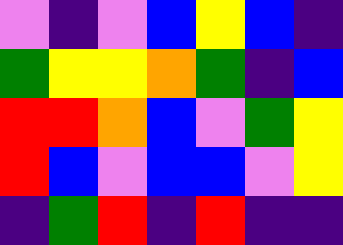[["violet", "indigo", "violet", "blue", "yellow", "blue", "indigo"], ["green", "yellow", "yellow", "orange", "green", "indigo", "blue"], ["red", "red", "orange", "blue", "violet", "green", "yellow"], ["red", "blue", "violet", "blue", "blue", "violet", "yellow"], ["indigo", "green", "red", "indigo", "red", "indigo", "indigo"]]